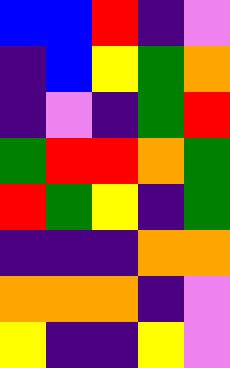[["blue", "blue", "red", "indigo", "violet"], ["indigo", "blue", "yellow", "green", "orange"], ["indigo", "violet", "indigo", "green", "red"], ["green", "red", "red", "orange", "green"], ["red", "green", "yellow", "indigo", "green"], ["indigo", "indigo", "indigo", "orange", "orange"], ["orange", "orange", "orange", "indigo", "violet"], ["yellow", "indigo", "indigo", "yellow", "violet"]]